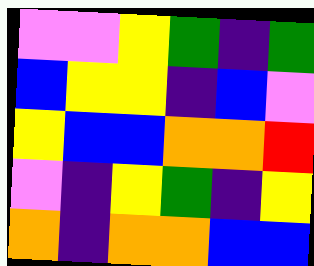[["violet", "violet", "yellow", "green", "indigo", "green"], ["blue", "yellow", "yellow", "indigo", "blue", "violet"], ["yellow", "blue", "blue", "orange", "orange", "red"], ["violet", "indigo", "yellow", "green", "indigo", "yellow"], ["orange", "indigo", "orange", "orange", "blue", "blue"]]